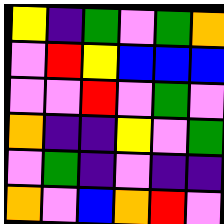[["yellow", "indigo", "green", "violet", "green", "orange"], ["violet", "red", "yellow", "blue", "blue", "blue"], ["violet", "violet", "red", "violet", "green", "violet"], ["orange", "indigo", "indigo", "yellow", "violet", "green"], ["violet", "green", "indigo", "violet", "indigo", "indigo"], ["orange", "violet", "blue", "orange", "red", "violet"]]